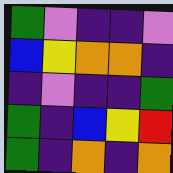[["green", "violet", "indigo", "indigo", "violet"], ["blue", "yellow", "orange", "orange", "indigo"], ["indigo", "violet", "indigo", "indigo", "green"], ["green", "indigo", "blue", "yellow", "red"], ["green", "indigo", "orange", "indigo", "orange"]]